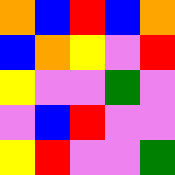[["orange", "blue", "red", "blue", "orange"], ["blue", "orange", "yellow", "violet", "red"], ["yellow", "violet", "violet", "green", "violet"], ["violet", "blue", "red", "violet", "violet"], ["yellow", "red", "violet", "violet", "green"]]